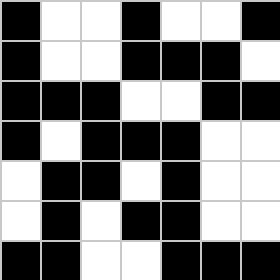[["black", "white", "white", "black", "white", "white", "black"], ["black", "white", "white", "black", "black", "black", "white"], ["black", "black", "black", "white", "white", "black", "black"], ["black", "white", "black", "black", "black", "white", "white"], ["white", "black", "black", "white", "black", "white", "white"], ["white", "black", "white", "black", "black", "white", "white"], ["black", "black", "white", "white", "black", "black", "black"]]